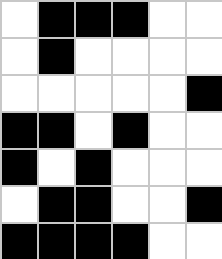[["white", "black", "black", "black", "white", "white"], ["white", "black", "white", "white", "white", "white"], ["white", "white", "white", "white", "white", "black"], ["black", "black", "white", "black", "white", "white"], ["black", "white", "black", "white", "white", "white"], ["white", "black", "black", "white", "white", "black"], ["black", "black", "black", "black", "white", "white"]]